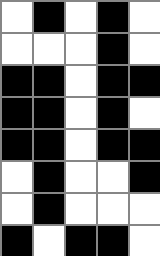[["white", "black", "white", "black", "white"], ["white", "white", "white", "black", "white"], ["black", "black", "white", "black", "black"], ["black", "black", "white", "black", "white"], ["black", "black", "white", "black", "black"], ["white", "black", "white", "white", "black"], ["white", "black", "white", "white", "white"], ["black", "white", "black", "black", "white"]]